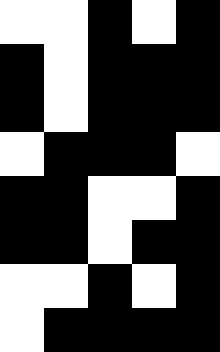[["white", "white", "black", "white", "black"], ["black", "white", "black", "black", "black"], ["black", "white", "black", "black", "black"], ["white", "black", "black", "black", "white"], ["black", "black", "white", "white", "black"], ["black", "black", "white", "black", "black"], ["white", "white", "black", "white", "black"], ["white", "black", "black", "black", "black"]]